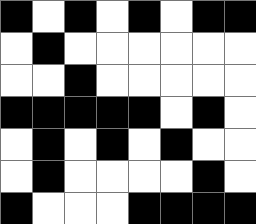[["black", "white", "black", "white", "black", "white", "black", "black"], ["white", "black", "white", "white", "white", "white", "white", "white"], ["white", "white", "black", "white", "white", "white", "white", "white"], ["black", "black", "black", "black", "black", "white", "black", "white"], ["white", "black", "white", "black", "white", "black", "white", "white"], ["white", "black", "white", "white", "white", "white", "black", "white"], ["black", "white", "white", "white", "black", "black", "black", "black"]]